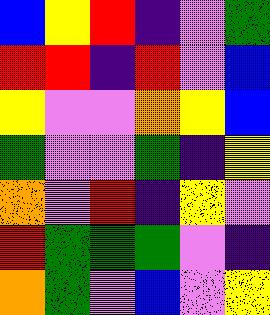[["blue", "yellow", "red", "indigo", "violet", "green"], ["red", "red", "indigo", "red", "violet", "blue"], ["yellow", "violet", "violet", "orange", "yellow", "blue"], ["green", "violet", "violet", "green", "indigo", "yellow"], ["orange", "violet", "red", "indigo", "yellow", "violet"], ["red", "green", "green", "green", "violet", "indigo"], ["orange", "green", "violet", "blue", "violet", "yellow"]]